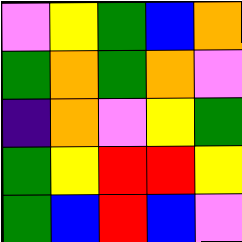[["violet", "yellow", "green", "blue", "orange"], ["green", "orange", "green", "orange", "violet"], ["indigo", "orange", "violet", "yellow", "green"], ["green", "yellow", "red", "red", "yellow"], ["green", "blue", "red", "blue", "violet"]]